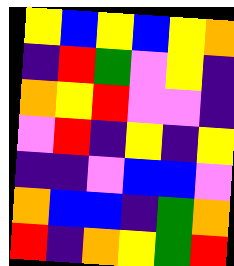[["yellow", "blue", "yellow", "blue", "yellow", "orange"], ["indigo", "red", "green", "violet", "yellow", "indigo"], ["orange", "yellow", "red", "violet", "violet", "indigo"], ["violet", "red", "indigo", "yellow", "indigo", "yellow"], ["indigo", "indigo", "violet", "blue", "blue", "violet"], ["orange", "blue", "blue", "indigo", "green", "orange"], ["red", "indigo", "orange", "yellow", "green", "red"]]